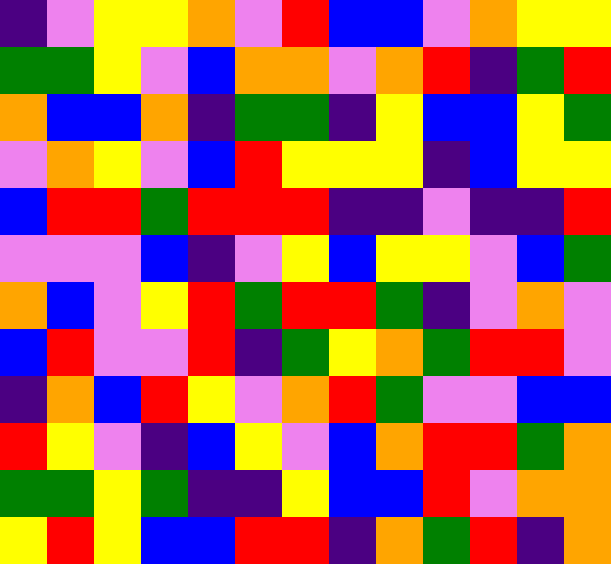[["indigo", "violet", "yellow", "yellow", "orange", "violet", "red", "blue", "blue", "violet", "orange", "yellow", "yellow"], ["green", "green", "yellow", "violet", "blue", "orange", "orange", "violet", "orange", "red", "indigo", "green", "red"], ["orange", "blue", "blue", "orange", "indigo", "green", "green", "indigo", "yellow", "blue", "blue", "yellow", "green"], ["violet", "orange", "yellow", "violet", "blue", "red", "yellow", "yellow", "yellow", "indigo", "blue", "yellow", "yellow"], ["blue", "red", "red", "green", "red", "red", "red", "indigo", "indigo", "violet", "indigo", "indigo", "red"], ["violet", "violet", "violet", "blue", "indigo", "violet", "yellow", "blue", "yellow", "yellow", "violet", "blue", "green"], ["orange", "blue", "violet", "yellow", "red", "green", "red", "red", "green", "indigo", "violet", "orange", "violet"], ["blue", "red", "violet", "violet", "red", "indigo", "green", "yellow", "orange", "green", "red", "red", "violet"], ["indigo", "orange", "blue", "red", "yellow", "violet", "orange", "red", "green", "violet", "violet", "blue", "blue"], ["red", "yellow", "violet", "indigo", "blue", "yellow", "violet", "blue", "orange", "red", "red", "green", "orange"], ["green", "green", "yellow", "green", "indigo", "indigo", "yellow", "blue", "blue", "red", "violet", "orange", "orange"], ["yellow", "red", "yellow", "blue", "blue", "red", "red", "indigo", "orange", "green", "red", "indigo", "orange"]]